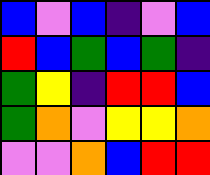[["blue", "violet", "blue", "indigo", "violet", "blue"], ["red", "blue", "green", "blue", "green", "indigo"], ["green", "yellow", "indigo", "red", "red", "blue"], ["green", "orange", "violet", "yellow", "yellow", "orange"], ["violet", "violet", "orange", "blue", "red", "red"]]